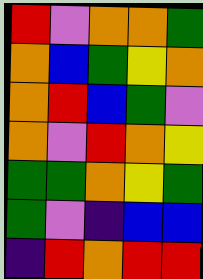[["red", "violet", "orange", "orange", "green"], ["orange", "blue", "green", "yellow", "orange"], ["orange", "red", "blue", "green", "violet"], ["orange", "violet", "red", "orange", "yellow"], ["green", "green", "orange", "yellow", "green"], ["green", "violet", "indigo", "blue", "blue"], ["indigo", "red", "orange", "red", "red"]]